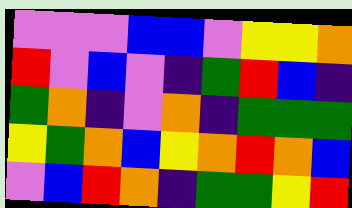[["violet", "violet", "violet", "blue", "blue", "violet", "yellow", "yellow", "orange"], ["red", "violet", "blue", "violet", "indigo", "green", "red", "blue", "indigo"], ["green", "orange", "indigo", "violet", "orange", "indigo", "green", "green", "green"], ["yellow", "green", "orange", "blue", "yellow", "orange", "red", "orange", "blue"], ["violet", "blue", "red", "orange", "indigo", "green", "green", "yellow", "red"]]